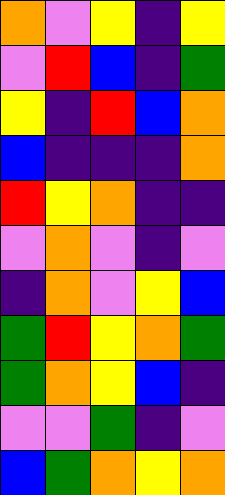[["orange", "violet", "yellow", "indigo", "yellow"], ["violet", "red", "blue", "indigo", "green"], ["yellow", "indigo", "red", "blue", "orange"], ["blue", "indigo", "indigo", "indigo", "orange"], ["red", "yellow", "orange", "indigo", "indigo"], ["violet", "orange", "violet", "indigo", "violet"], ["indigo", "orange", "violet", "yellow", "blue"], ["green", "red", "yellow", "orange", "green"], ["green", "orange", "yellow", "blue", "indigo"], ["violet", "violet", "green", "indigo", "violet"], ["blue", "green", "orange", "yellow", "orange"]]